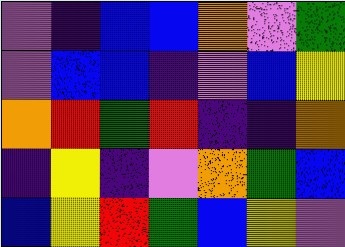[["violet", "indigo", "blue", "blue", "orange", "violet", "green"], ["violet", "blue", "blue", "indigo", "violet", "blue", "yellow"], ["orange", "red", "green", "red", "indigo", "indigo", "orange"], ["indigo", "yellow", "indigo", "violet", "orange", "green", "blue"], ["blue", "yellow", "red", "green", "blue", "yellow", "violet"]]